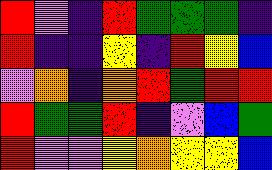[["red", "violet", "indigo", "red", "green", "green", "green", "indigo"], ["red", "indigo", "indigo", "yellow", "indigo", "red", "yellow", "blue"], ["violet", "orange", "indigo", "orange", "red", "green", "red", "red"], ["red", "green", "green", "red", "indigo", "violet", "blue", "green"], ["red", "violet", "violet", "yellow", "orange", "yellow", "yellow", "blue"]]